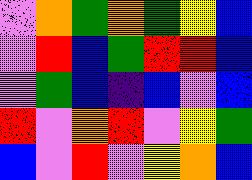[["violet", "orange", "green", "orange", "green", "yellow", "blue"], ["violet", "red", "blue", "green", "red", "red", "blue"], ["violet", "green", "blue", "indigo", "blue", "violet", "blue"], ["red", "violet", "orange", "red", "violet", "yellow", "green"], ["blue", "violet", "red", "violet", "yellow", "orange", "blue"]]